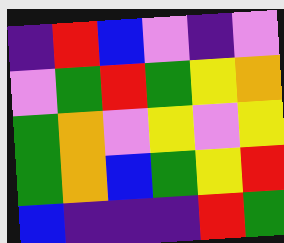[["indigo", "red", "blue", "violet", "indigo", "violet"], ["violet", "green", "red", "green", "yellow", "orange"], ["green", "orange", "violet", "yellow", "violet", "yellow"], ["green", "orange", "blue", "green", "yellow", "red"], ["blue", "indigo", "indigo", "indigo", "red", "green"]]